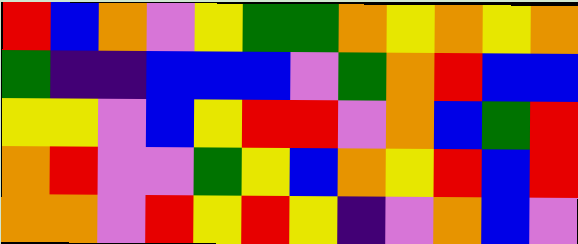[["red", "blue", "orange", "violet", "yellow", "green", "green", "orange", "yellow", "orange", "yellow", "orange"], ["green", "indigo", "indigo", "blue", "blue", "blue", "violet", "green", "orange", "red", "blue", "blue"], ["yellow", "yellow", "violet", "blue", "yellow", "red", "red", "violet", "orange", "blue", "green", "red"], ["orange", "red", "violet", "violet", "green", "yellow", "blue", "orange", "yellow", "red", "blue", "red"], ["orange", "orange", "violet", "red", "yellow", "red", "yellow", "indigo", "violet", "orange", "blue", "violet"]]